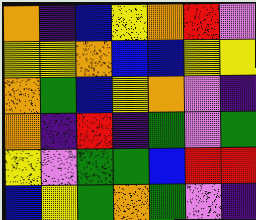[["orange", "indigo", "blue", "yellow", "orange", "red", "violet"], ["yellow", "yellow", "orange", "blue", "blue", "yellow", "yellow"], ["orange", "green", "blue", "yellow", "orange", "violet", "indigo"], ["orange", "indigo", "red", "indigo", "green", "violet", "green"], ["yellow", "violet", "green", "green", "blue", "red", "red"], ["blue", "yellow", "green", "orange", "green", "violet", "indigo"]]